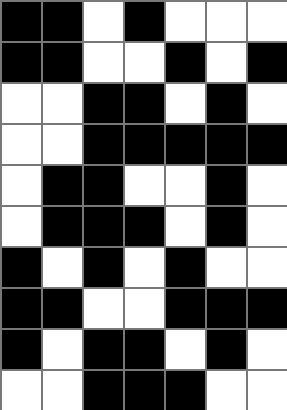[["black", "black", "white", "black", "white", "white", "white"], ["black", "black", "white", "white", "black", "white", "black"], ["white", "white", "black", "black", "white", "black", "white"], ["white", "white", "black", "black", "black", "black", "black"], ["white", "black", "black", "white", "white", "black", "white"], ["white", "black", "black", "black", "white", "black", "white"], ["black", "white", "black", "white", "black", "white", "white"], ["black", "black", "white", "white", "black", "black", "black"], ["black", "white", "black", "black", "white", "black", "white"], ["white", "white", "black", "black", "black", "white", "white"]]